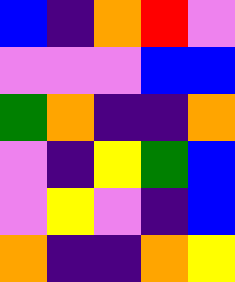[["blue", "indigo", "orange", "red", "violet"], ["violet", "violet", "violet", "blue", "blue"], ["green", "orange", "indigo", "indigo", "orange"], ["violet", "indigo", "yellow", "green", "blue"], ["violet", "yellow", "violet", "indigo", "blue"], ["orange", "indigo", "indigo", "orange", "yellow"]]